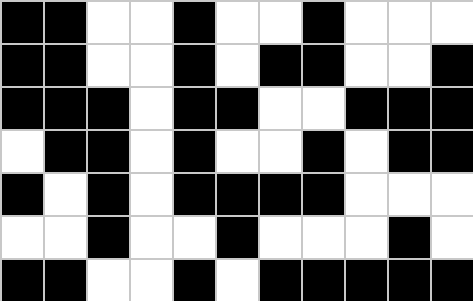[["black", "black", "white", "white", "black", "white", "white", "black", "white", "white", "white"], ["black", "black", "white", "white", "black", "white", "black", "black", "white", "white", "black"], ["black", "black", "black", "white", "black", "black", "white", "white", "black", "black", "black"], ["white", "black", "black", "white", "black", "white", "white", "black", "white", "black", "black"], ["black", "white", "black", "white", "black", "black", "black", "black", "white", "white", "white"], ["white", "white", "black", "white", "white", "black", "white", "white", "white", "black", "white"], ["black", "black", "white", "white", "black", "white", "black", "black", "black", "black", "black"]]